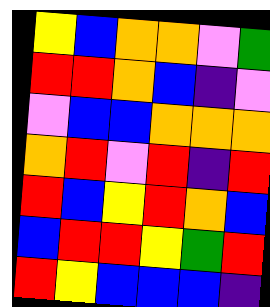[["yellow", "blue", "orange", "orange", "violet", "green"], ["red", "red", "orange", "blue", "indigo", "violet"], ["violet", "blue", "blue", "orange", "orange", "orange"], ["orange", "red", "violet", "red", "indigo", "red"], ["red", "blue", "yellow", "red", "orange", "blue"], ["blue", "red", "red", "yellow", "green", "red"], ["red", "yellow", "blue", "blue", "blue", "indigo"]]